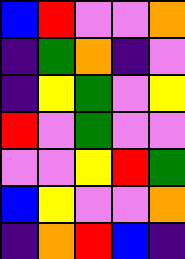[["blue", "red", "violet", "violet", "orange"], ["indigo", "green", "orange", "indigo", "violet"], ["indigo", "yellow", "green", "violet", "yellow"], ["red", "violet", "green", "violet", "violet"], ["violet", "violet", "yellow", "red", "green"], ["blue", "yellow", "violet", "violet", "orange"], ["indigo", "orange", "red", "blue", "indigo"]]